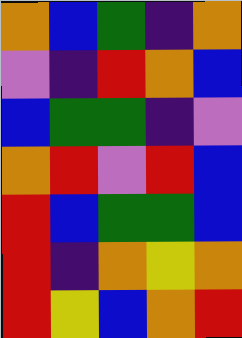[["orange", "blue", "green", "indigo", "orange"], ["violet", "indigo", "red", "orange", "blue"], ["blue", "green", "green", "indigo", "violet"], ["orange", "red", "violet", "red", "blue"], ["red", "blue", "green", "green", "blue"], ["red", "indigo", "orange", "yellow", "orange"], ["red", "yellow", "blue", "orange", "red"]]